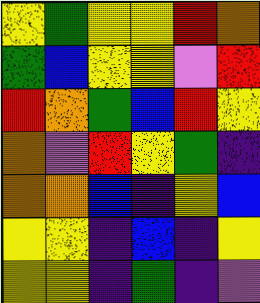[["yellow", "green", "yellow", "yellow", "red", "orange"], ["green", "blue", "yellow", "yellow", "violet", "red"], ["red", "orange", "green", "blue", "red", "yellow"], ["orange", "violet", "red", "yellow", "green", "indigo"], ["orange", "orange", "blue", "indigo", "yellow", "blue"], ["yellow", "yellow", "indigo", "blue", "indigo", "yellow"], ["yellow", "yellow", "indigo", "green", "indigo", "violet"]]